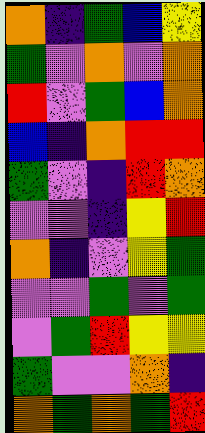[["orange", "indigo", "green", "blue", "yellow"], ["green", "violet", "orange", "violet", "orange"], ["red", "violet", "green", "blue", "orange"], ["blue", "indigo", "orange", "red", "red"], ["green", "violet", "indigo", "red", "orange"], ["violet", "violet", "indigo", "yellow", "red"], ["orange", "indigo", "violet", "yellow", "green"], ["violet", "violet", "green", "violet", "green"], ["violet", "green", "red", "yellow", "yellow"], ["green", "violet", "violet", "orange", "indigo"], ["orange", "green", "orange", "green", "red"]]